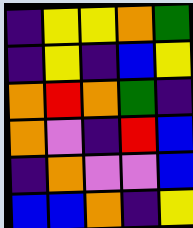[["indigo", "yellow", "yellow", "orange", "green"], ["indigo", "yellow", "indigo", "blue", "yellow"], ["orange", "red", "orange", "green", "indigo"], ["orange", "violet", "indigo", "red", "blue"], ["indigo", "orange", "violet", "violet", "blue"], ["blue", "blue", "orange", "indigo", "yellow"]]